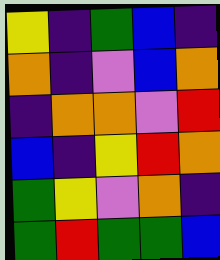[["yellow", "indigo", "green", "blue", "indigo"], ["orange", "indigo", "violet", "blue", "orange"], ["indigo", "orange", "orange", "violet", "red"], ["blue", "indigo", "yellow", "red", "orange"], ["green", "yellow", "violet", "orange", "indigo"], ["green", "red", "green", "green", "blue"]]